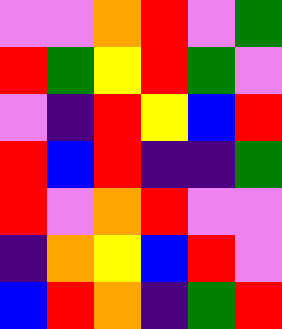[["violet", "violet", "orange", "red", "violet", "green"], ["red", "green", "yellow", "red", "green", "violet"], ["violet", "indigo", "red", "yellow", "blue", "red"], ["red", "blue", "red", "indigo", "indigo", "green"], ["red", "violet", "orange", "red", "violet", "violet"], ["indigo", "orange", "yellow", "blue", "red", "violet"], ["blue", "red", "orange", "indigo", "green", "red"]]